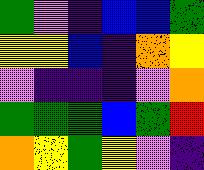[["green", "violet", "indigo", "blue", "blue", "green"], ["yellow", "yellow", "blue", "indigo", "orange", "yellow"], ["violet", "indigo", "indigo", "indigo", "violet", "orange"], ["green", "green", "green", "blue", "green", "red"], ["orange", "yellow", "green", "yellow", "violet", "indigo"]]